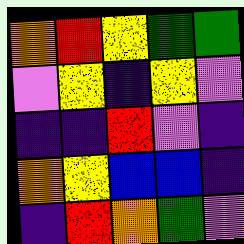[["orange", "red", "yellow", "green", "green"], ["violet", "yellow", "indigo", "yellow", "violet"], ["indigo", "indigo", "red", "violet", "indigo"], ["orange", "yellow", "blue", "blue", "indigo"], ["indigo", "red", "orange", "green", "violet"]]